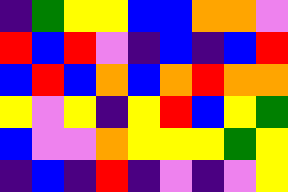[["indigo", "green", "yellow", "yellow", "blue", "blue", "orange", "orange", "violet"], ["red", "blue", "red", "violet", "indigo", "blue", "indigo", "blue", "red"], ["blue", "red", "blue", "orange", "blue", "orange", "red", "orange", "orange"], ["yellow", "violet", "yellow", "indigo", "yellow", "red", "blue", "yellow", "green"], ["blue", "violet", "violet", "orange", "yellow", "yellow", "yellow", "green", "yellow"], ["indigo", "blue", "indigo", "red", "indigo", "violet", "indigo", "violet", "yellow"]]